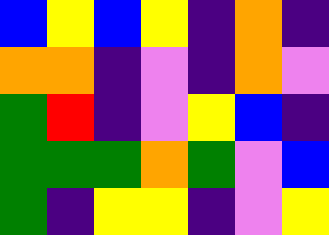[["blue", "yellow", "blue", "yellow", "indigo", "orange", "indigo"], ["orange", "orange", "indigo", "violet", "indigo", "orange", "violet"], ["green", "red", "indigo", "violet", "yellow", "blue", "indigo"], ["green", "green", "green", "orange", "green", "violet", "blue"], ["green", "indigo", "yellow", "yellow", "indigo", "violet", "yellow"]]